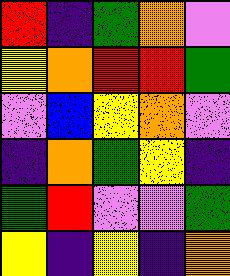[["red", "indigo", "green", "orange", "violet"], ["yellow", "orange", "red", "red", "green"], ["violet", "blue", "yellow", "orange", "violet"], ["indigo", "orange", "green", "yellow", "indigo"], ["green", "red", "violet", "violet", "green"], ["yellow", "indigo", "yellow", "indigo", "orange"]]